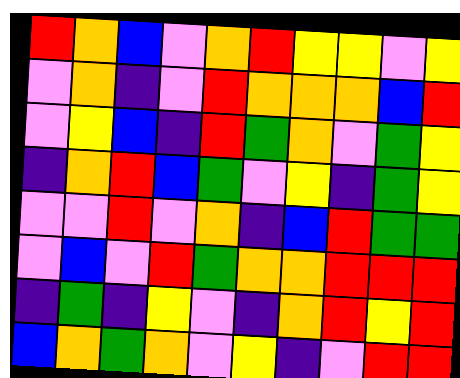[["red", "orange", "blue", "violet", "orange", "red", "yellow", "yellow", "violet", "yellow"], ["violet", "orange", "indigo", "violet", "red", "orange", "orange", "orange", "blue", "red"], ["violet", "yellow", "blue", "indigo", "red", "green", "orange", "violet", "green", "yellow"], ["indigo", "orange", "red", "blue", "green", "violet", "yellow", "indigo", "green", "yellow"], ["violet", "violet", "red", "violet", "orange", "indigo", "blue", "red", "green", "green"], ["violet", "blue", "violet", "red", "green", "orange", "orange", "red", "red", "red"], ["indigo", "green", "indigo", "yellow", "violet", "indigo", "orange", "red", "yellow", "red"], ["blue", "orange", "green", "orange", "violet", "yellow", "indigo", "violet", "red", "red"]]